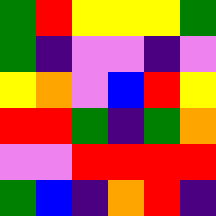[["green", "red", "yellow", "yellow", "yellow", "green"], ["green", "indigo", "violet", "violet", "indigo", "violet"], ["yellow", "orange", "violet", "blue", "red", "yellow"], ["red", "red", "green", "indigo", "green", "orange"], ["violet", "violet", "red", "red", "red", "red"], ["green", "blue", "indigo", "orange", "red", "indigo"]]